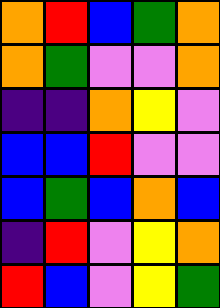[["orange", "red", "blue", "green", "orange"], ["orange", "green", "violet", "violet", "orange"], ["indigo", "indigo", "orange", "yellow", "violet"], ["blue", "blue", "red", "violet", "violet"], ["blue", "green", "blue", "orange", "blue"], ["indigo", "red", "violet", "yellow", "orange"], ["red", "blue", "violet", "yellow", "green"]]